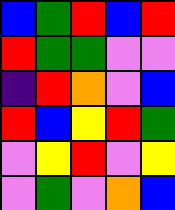[["blue", "green", "red", "blue", "red"], ["red", "green", "green", "violet", "violet"], ["indigo", "red", "orange", "violet", "blue"], ["red", "blue", "yellow", "red", "green"], ["violet", "yellow", "red", "violet", "yellow"], ["violet", "green", "violet", "orange", "blue"]]